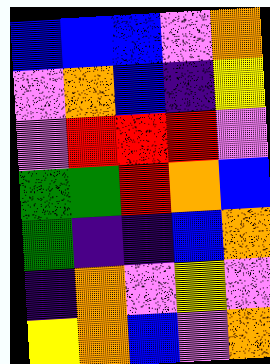[["blue", "blue", "blue", "violet", "orange"], ["violet", "orange", "blue", "indigo", "yellow"], ["violet", "red", "red", "red", "violet"], ["green", "green", "red", "orange", "blue"], ["green", "indigo", "indigo", "blue", "orange"], ["indigo", "orange", "violet", "yellow", "violet"], ["yellow", "orange", "blue", "violet", "orange"]]